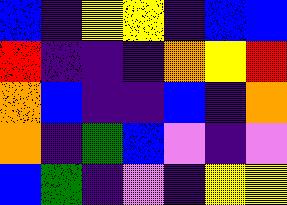[["blue", "indigo", "yellow", "yellow", "indigo", "blue", "blue"], ["red", "indigo", "indigo", "indigo", "orange", "yellow", "red"], ["orange", "blue", "indigo", "indigo", "blue", "indigo", "orange"], ["orange", "indigo", "green", "blue", "violet", "indigo", "violet"], ["blue", "green", "indigo", "violet", "indigo", "yellow", "yellow"]]